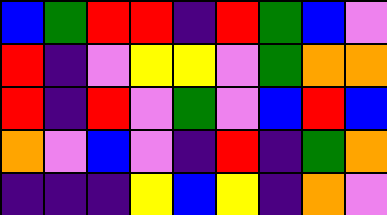[["blue", "green", "red", "red", "indigo", "red", "green", "blue", "violet"], ["red", "indigo", "violet", "yellow", "yellow", "violet", "green", "orange", "orange"], ["red", "indigo", "red", "violet", "green", "violet", "blue", "red", "blue"], ["orange", "violet", "blue", "violet", "indigo", "red", "indigo", "green", "orange"], ["indigo", "indigo", "indigo", "yellow", "blue", "yellow", "indigo", "orange", "violet"]]